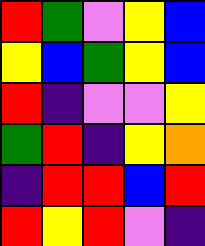[["red", "green", "violet", "yellow", "blue"], ["yellow", "blue", "green", "yellow", "blue"], ["red", "indigo", "violet", "violet", "yellow"], ["green", "red", "indigo", "yellow", "orange"], ["indigo", "red", "red", "blue", "red"], ["red", "yellow", "red", "violet", "indigo"]]